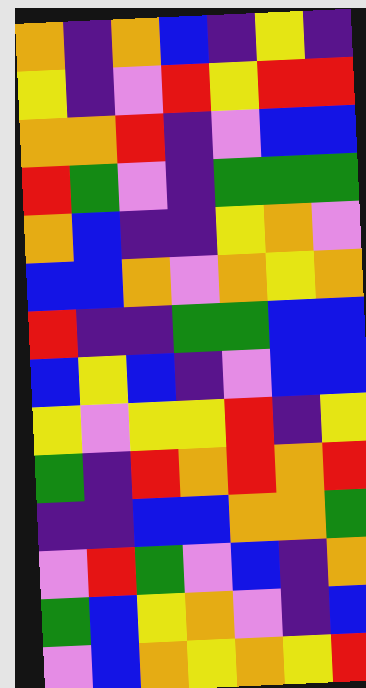[["orange", "indigo", "orange", "blue", "indigo", "yellow", "indigo"], ["yellow", "indigo", "violet", "red", "yellow", "red", "red"], ["orange", "orange", "red", "indigo", "violet", "blue", "blue"], ["red", "green", "violet", "indigo", "green", "green", "green"], ["orange", "blue", "indigo", "indigo", "yellow", "orange", "violet"], ["blue", "blue", "orange", "violet", "orange", "yellow", "orange"], ["red", "indigo", "indigo", "green", "green", "blue", "blue"], ["blue", "yellow", "blue", "indigo", "violet", "blue", "blue"], ["yellow", "violet", "yellow", "yellow", "red", "indigo", "yellow"], ["green", "indigo", "red", "orange", "red", "orange", "red"], ["indigo", "indigo", "blue", "blue", "orange", "orange", "green"], ["violet", "red", "green", "violet", "blue", "indigo", "orange"], ["green", "blue", "yellow", "orange", "violet", "indigo", "blue"], ["violet", "blue", "orange", "yellow", "orange", "yellow", "red"]]